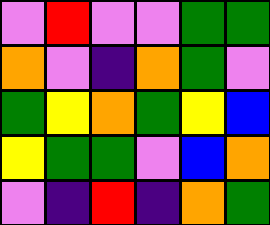[["violet", "red", "violet", "violet", "green", "green"], ["orange", "violet", "indigo", "orange", "green", "violet"], ["green", "yellow", "orange", "green", "yellow", "blue"], ["yellow", "green", "green", "violet", "blue", "orange"], ["violet", "indigo", "red", "indigo", "orange", "green"]]